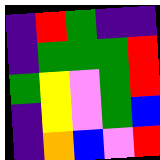[["indigo", "red", "green", "indigo", "indigo"], ["indigo", "green", "green", "green", "red"], ["green", "yellow", "violet", "green", "red"], ["indigo", "yellow", "violet", "green", "blue"], ["indigo", "orange", "blue", "violet", "red"]]